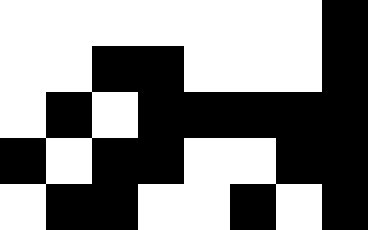[["white", "white", "white", "white", "white", "white", "white", "black"], ["white", "white", "black", "black", "white", "white", "white", "black"], ["white", "black", "white", "black", "black", "black", "black", "black"], ["black", "white", "black", "black", "white", "white", "black", "black"], ["white", "black", "black", "white", "white", "black", "white", "black"]]